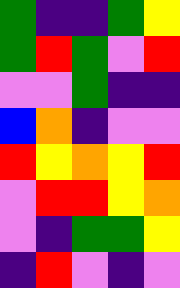[["green", "indigo", "indigo", "green", "yellow"], ["green", "red", "green", "violet", "red"], ["violet", "violet", "green", "indigo", "indigo"], ["blue", "orange", "indigo", "violet", "violet"], ["red", "yellow", "orange", "yellow", "red"], ["violet", "red", "red", "yellow", "orange"], ["violet", "indigo", "green", "green", "yellow"], ["indigo", "red", "violet", "indigo", "violet"]]